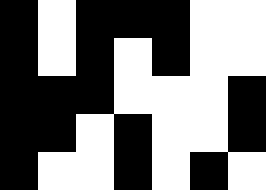[["black", "white", "black", "black", "black", "white", "white"], ["black", "white", "black", "white", "black", "white", "white"], ["black", "black", "black", "white", "white", "white", "black"], ["black", "black", "white", "black", "white", "white", "black"], ["black", "white", "white", "black", "white", "black", "white"]]